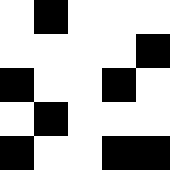[["white", "black", "white", "white", "white"], ["white", "white", "white", "white", "black"], ["black", "white", "white", "black", "white"], ["white", "black", "white", "white", "white"], ["black", "white", "white", "black", "black"]]